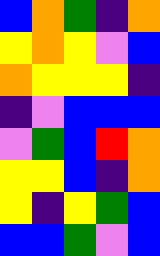[["blue", "orange", "green", "indigo", "orange"], ["yellow", "orange", "yellow", "violet", "blue"], ["orange", "yellow", "yellow", "yellow", "indigo"], ["indigo", "violet", "blue", "blue", "blue"], ["violet", "green", "blue", "red", "orange"], ["yellow", "yellow", "blue", "indigo", "orange"], ["yellow", "indigo", "yellow", "green", "blue"], ["blue", "blue", "green", "violet", "blue"]]